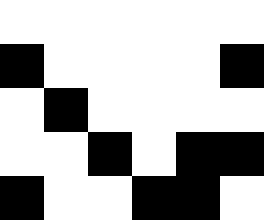[["white", "white", "white", "white", "white", "white"], ["black", "white", "white", "white", "white", "black"], ["white", "black", "white", "white", "white", "white"], ["white", "white", "black", "white", "black", "black"], ["black", "white", "white", "black", "black", "white"]]